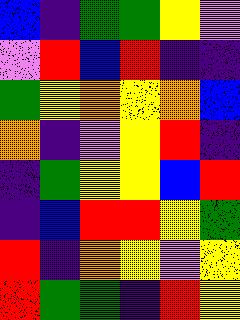[["blue", "indigo", "green", "green", "yellow", "violet"], ["violet", "red", "blue", "red", "indigo", "indigo"], ["green", "yellow", "orange", "yellow", "orange", "blue"], ["orange", "indigo", "violet", "yellow", "red", "indigo"], ["indigo", "green", "yellow", "yellow", "blue", "red"], ["indigo", "blue", "red", "red", "yellow", "green"], ["red", "indigo", "orange", "yellow", "violet", "yellow"], ["red", "green", "green", "indigo", "red", "yellow"]]